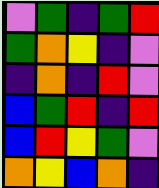[["violet", "green", "indigo", "green", "red"], ["green", "orange", "yellow", "indigo", "violet"], ["indigo", "orange", "indigo", "red", "violet"], ["blue", "green", "red", "indigo", "red"], ["blue", "red", "yellow", "green", "violet"], ["orange", "yellow", "blue", "orange", "indigo"]]